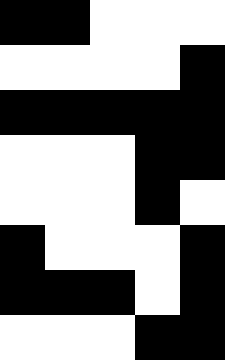[["black", "black", "white", "white", "white"], ["white", "white", "white", "white", "black"], ["black", "black", "black", "black", "black"], ["white", "white", "white", "black", "black"], ["white", "white", "white", "black", "white"], ["black", "white", "white", "white", "black"], ["black", "black", "black", "white", "black"], ["white", "white", "white", "black", "black"]]